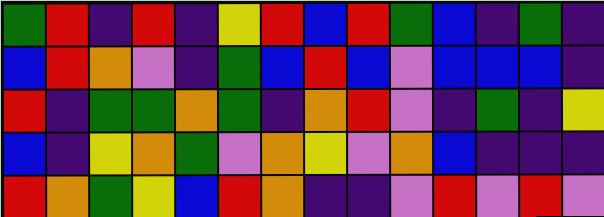[["green", "red", "indigo", "red", "indigo", "yellow", "red", "blue", "red", "green", "blue", "indigo", "green", "indigo"], ["blue", "red", "orange", "violet", "indigo", "green", "blue", "red", "blue", "violet", "blue", "blue", "blue", "indigo"], ["red", "indigo", "green", "green", "orange", "green", "indigo", "orange", "red", "violet", "indigo", "green", "indigo", "yellow"], ["blue", "indigo", "yellow", "orange", "green", "violet", "orange", "yellow", "violet", "orange", "blue", "indigo", "indigo", "indigo"], ["red", "orange", "green", "yellow", "blue", "red", "orange", "indigo", "indigo", "violet", "red", "violet", "red", "violet"]]